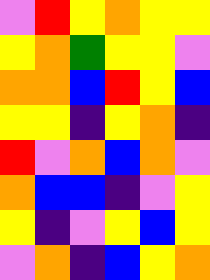[["violet", "red", "yellow", "orange", "yellow", "yellow"], ["yellow", "orange", "green", "yellow", "yellow", "violet"], ["orange", "orange", "blue", "red", "yellow", "blue"], ["yellow", "yellow", "indigo", "yellow", "orange", "indigo"], ["red", "violet", "orange", "blue", "orange", "violet"], ["orange", "blue", "blue", "indigo", "violet", "yellow"], ["yellow", "indigo", "violet", "yellow", "blue", "yellow"], ["violet", "orange", "indigo", "blue", "yellow", "orange"]]